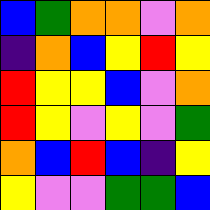[["blue", "green", "orange", "orange", "violet", "orange"], ["indigo", "orange", "blue", "yellow", "red", "yellow"], ["red", "yellow", "yellow", "blue", "violet", "orange"], ["red", "yellow", "violet", "yellow", "violet", "green"], ["orange", "blue", "red", "blue", "indigo", "yellow"], ["yellow", "violet", "violet", "green", "green", "blue"]]